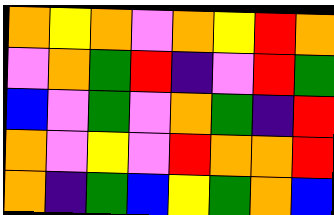[["orange", "yellow", "orange", "violet", "orange", "yellow", "red", "orange"], ["violet", "orange", "green", "red", "indigo", "violet", "red", "green"], ["blue", "violet", "green", "violet", "orange", "green", "indigo", "red"], ["orange", "violet", "yellow", "violet", "red", "orange", "orange", "red"], ["orange", "indigo", "green", "blue", "yellow", "green", "orange", "blue"]]